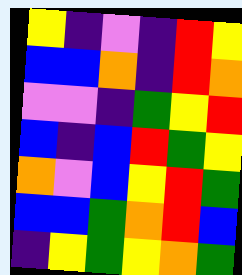[["yellow", "indigo", "violet", "indigo", "red", "yellow"], ["blue", "blue", "orange", "indigo", "red", "orange"], ["violet", "violet", "indigo", "green", "yellow", "red"], ["blue", "indigo", "blue", "red", "green", "yellow"], ["orange", "violet", "blue", "yellow", "red", "green"], ["blue", "blue", "green", "orange", "red", "blue"], ["indigo", "yellow", "green", "yellow", "orange", "green"]]